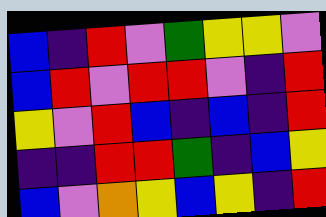[["blue", "indigo", "red", "violet", "green", "yellow", "yellow", "violet"], ["blue", "red", "violet", "red", "red", "violet", "indigo", "red"], ["yellow", "violet", "red", "blue", "indigo", "blue", "indigo", "red"], ["indigo", "indigo", "red", "red", "green", "indigo", "blue", "yellow"], ["blue", "violet", "orange", "yellow", "blue", "yellow", "indigo", "red"]]